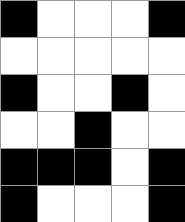[["black", "white", "white", "white", "black"], ["white", "white", "white", "white", "white"], ["black", "white", "white", "black", "white"], ["white", "white", "black", "white", "white"], ["black", "black", "black", "white", "black"], ["black", "white", "white", "white", "black"]]